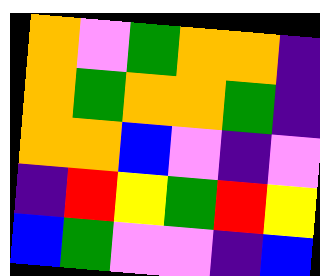[["orange", "violet", "green", "orange", "orange", "indigo"], ["orange", "green", "orange", "orange", "green", "indigo"], ["orange", "orange", "blue", "violet", "indigo", "violet"], ["indigo", "red", "yellow", "green", "red", "yellow"], ["blue", "green", "violet", "violet", "indigo", "blue"]]